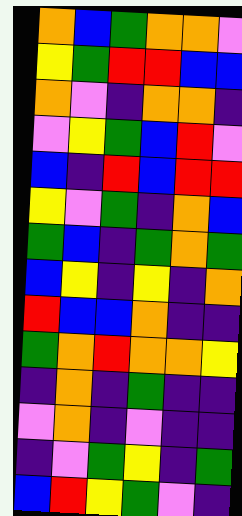[["orange", "blue", "green", "orange", "orange", "violet"], ["yellow", "green", "red", "red", "blue", "blue"], ["orange", "violet", "indigo", "orange", "orange", "indigo"], ["violet", "yellow", "green", "blue", "red", "violet"], ["blue", "indigo", "red", "blue", "red", "red"], ["yellow", "violet", "green", "indigo", "orange", "blue"], ["green", "blue", "indigo", "green", "orange", "green"], ["blue", "yellow", "indigo", "yellow", "indigo", "orange"], ["red", "blue", "blue", "orange", "indigo", "indigo"], ["green", "orange", "red", "orange", "orange", "yellow"], ["indigo", "orange", "indigo", "green", "indigo", "indigo"], ["violet", "orange", "indigo", "violet", "indigo", "indigo"], ["indigo", "violet", "green", "yellow", "indigo", "green"], ["blue", "red", "yellow", "green", "violet", "indigo"]]